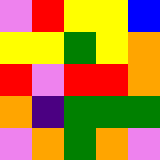[["violet", "red", "yellow", "yellow", "blue"], ["yellow", "yellow", "green", "yellow", "orange"], ["red", "violet", "red", "red", "orange"], ["orange", "indigo", "green", "green", "green"], ["violet", "orange", "green", "orange", "violet"]]